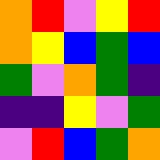[["orange", "red", "violet", "yellow", "red"], ["orange", "yellow", "blue", "green", "blue"], ["green", "violet", "orange", "green", "indigo"], ["indigo", "indigo", "yellow", "violet", "green"], ["violet", "red", "blue", "green", "orange"]]